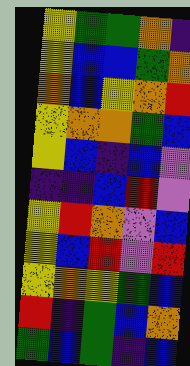[["yellow", "green", "green", "orange", "indigo"], ["yellow", "blue", "blue", "green", "orange"], ["orange", "blue", "yellow", "orange", "red"], ["yellow", "orange", "orange", "green", "blue"], ["yellow", "blue", "indigo", "blue", "violet"], ["indigo", "indigo", "blue", "red", "violet"], ["yellow", "red", "orange", "violet", "blue"], ["yellow", "blue", "red", "violet", "red"], ["yellow", "orange", "yellow", "green", "blue"], ["red", "indigo", "green", "blue", "orange"], ["green", "blue", "green", "indigo", "blue"]]